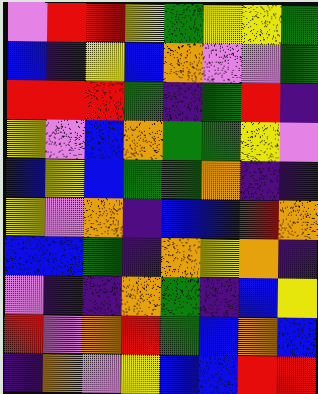[["violet", "red", "red", "yellow", "green", "yellow", "yellow", "green"], ["blue", "indigo", "yellow", "blue", "orange", "violet", "violet", "green"], ["red", "red", "red", "green", "indigo", "green", "red", "indigo"], ["yellow", "violet", "blue", "orange", "green", "green", "yellow", "violet"], ["blue", "yellow", "blue", "green", "green", "orange", "indigo", "indigo"], ["yellow", "violet", "orange", "indigo", "blue", "blue", "red", "orange"], ["blue", "blue", "green", "indigo", "orange", "yellow", "orange", "indigo"], ["violet", "indigo", "indigo", "orange", "green", "indigo", "blue", "yellow"], ["red", "violet", "orange", "red", "green", "blue", "orange", "blue"], ["indigo", "orange", "violet", "yellow", "blue", "blue", "red", "red"]]